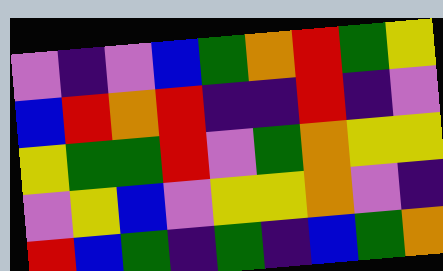[["violet", "indigo", "violet", "blue", "green", "orange", "red", "green", "yellow"], ["blue", "red", "orange", "red", "indigo", "indigo", "red", "indigo", "violet"], ["yellow", "green", "green", "red", "violet", "green", "orange", "yellow", "yellow"], ["violet", "yellow", "blue", "violet", "yellow", "yellow", "orange", "violet", "indigo"], ["red", "blue", "green", "indigo", "green", "indigo", "blue", "green", "orange"]]